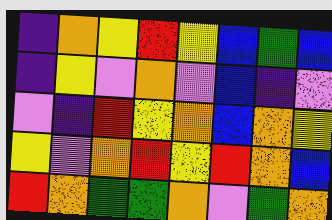[["indigo", "orange", "yellow", "red", "yellow", "blue", "green", "blue"], ["indigo", "yellow", "violet", "orange", "violet", "blue", "indigo", "violet"], ["violet", "indigo", "red", "yellow", "orange", "blue", "orange", "yellow"], ["yellow", "violet", "orange", "red", "yellow", "red", "orange", "blue"], ["red", "orange", "green", "green", "orange", "violet", "green", "orange"]]